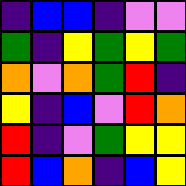[["indigo", "blue", "blue", "indigo", "violet", "violet"], ["green", "indigo", "yellow", "green", "yellow", "green"], ["orange", "violet", "orange", "green", "red", "indigo"], ["yellow", "indigo", "blue", "violet", "red", "orange"], ["red", "indigo", "violet", "green", "yellow", "yellow"], ["red", "blue", "orange", "indigo", "blue", "yellow"]]